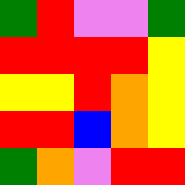[["green", "red", "violet", "violet", "green"], ["red", "red", "red", "red", "yellow"], ["yellow", "yellow", "red", "orange", "yellow"], ["red", "red", "blue", "orange", "yellow"], ["green", "orange", "violet", "red", "red"]]